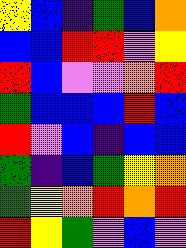[["yellow", "blue", "indigo", "green", "blue", "orange"], ["blue", "blue", "red", "red", "violet", "yellow"], ["red", "blue", "violet", "violet", "orange", "red"], ["green", "blue", "blue", "blue", "red", "blue"], ["red", "violet", "blue", "indigo", "blue", "blue"], ["green", "indigo", "blue", "green", "yellow", "orange"], ["green", "yellow", "orange", "red", "orange", "red"], ["red", "yellow", "green", "violet", "blue", "violet"]]